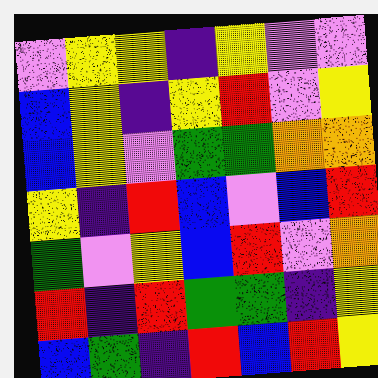[["violet", "yellow", "yellow", "indigo", "yellow", "violet", "violet"], ["blue", "yellow", "indigo", "yellow", "red", "violet", "yellow"], ["blue", "yellow", "violet", "green", "green", "orange", "orange"], ["yellow", "indigo", "red", "blue", "violet", "blue", "red"], ["green", "violet", "yellow", "blue", "red", "violet", "orange"], ["red", "indigo", "red", "green", "green", "indigo", "yellow"], ["blue", "green", "indigo", "red", "blue", "red", "yellow"]]